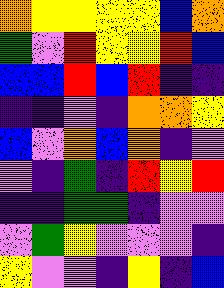[["orange", "yellow", "yellow", "yellow", "yellow", "blue", "orange"], ["green", "violet", "red", "yellow", "yellow", "red", "blue"], ["blue", "blue", "red", "blue", "red", "indigo", "indigo"], ["indigo", "indigo", "violet", "indigo", "orange", "orange", "yellow"], ["blue", "violet", "orange", "blue", "orange", "indigo", "violet"], ["violet", "indigo", "green", "indigo", "red", "yellow", "red"], ["indigo", "indigo", "green", "green", "indigo", "violet", "violet"], ["violet", "green", "yellow", "violet", "violet", "violet", "indigo"], ["yellow", "violet", "violet", "indigo", "yellow", "indigo", "blue"]]